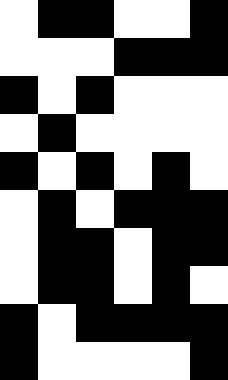[["white", "black", "black", "white", "white", "black"], ["white", "white", "white", "black", "black", "black"], ["black", "white", "black", "white", "white", "white"], ["white", "black", "white", "white", "white", "white"], ["black", "white", "black", "white", "black", "white"], ["white", "black", "white", "black", "black", "black"], ["white", "black", "black", "white", "black", "black"], ["white", "black", "black", "white", "black", "white"], ["black", "white", "black", "black", "black", "black"], ["black", "white", "white", "white", "white", "black"]]